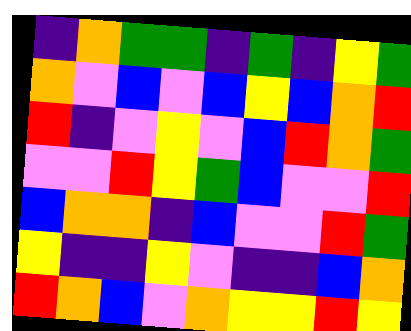[["indigo", "orange", "green", "green", "indigo", "green", "indigo", "yellow", "green"], ["orange", "violet", "blue", "violet", "blue", "yellow", "blue", "orange", "red"], ["red", "indigo", "violet", "yellow", "violet", "blue", "red", "orange", "green"], ["violet", "violet", "red", "yellow", "green", "blue", "violet", "violet", "red"], ["blue", "orange", "orange", "indigo", "blue", "violet", "violet", "red", "green"], ["yellow", "indigo", "indigo", "yellow", "violet", "indigo", "indigo", "blue", "orange"], ["red", "orange", "blue", "violet", "orange", "yellow", "yellow", "red", "yellow"]]